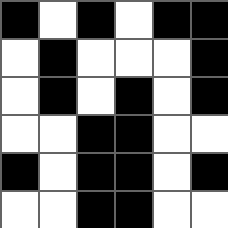[["black", "white", "black", "white", "black", "black"], ["white", "black", "white", "white", "white", "black"], ["white", "black", "white", "black", "white", "black"], ["white", "white", "black", "black", "white", "white"], ["black", "white", "black", "black", "white", "black"], ["white", "white", "black", "black", "white", "white"]]